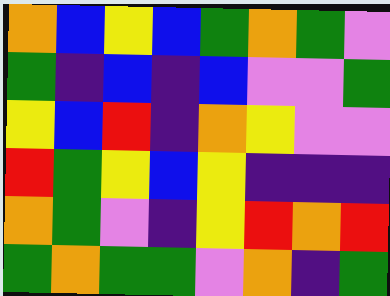[["orange", "blue", "yellow", "blue", "green", "orange", "green", "violet"], ["green", "indigo", "blue", "indigo", "blue", "violet", "violet", "green"], ["yellow", "blue", "red", "indigo", "orange", "yellow", "violet", "violet"], ["red", "green", "yellow", "blue", "yellow", "indigo", "indigo", "indigo"], ["orange", "green", "violet", "indigo", "yellow", "red", "orange", "red"], ["green", "orange", "green", "green", "violet", "orange", "indigo", "green"]]